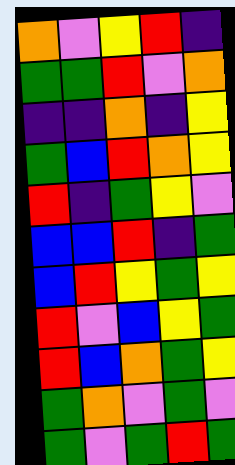[["orange", "violet", "yellow", "red", "indigo"], ["green", "green", "red", "violet", "orange"], ["indigo", "indigo", "orange", "indigo", "yellow"], ["green", "blue", "red", "orange", "yellow"], ["red", "indigo", "green", "yellow", "violet"], ["blue", "blue", "red", "indigo", "green"], ["blue", "red", "yellow", "green", "yellow"], ["red", "violet", "blue", "yellow", "green"], ["red", "blue", "orange", "green", "yellow"], ["green", "orange", "violet", "green", "violet"], ["green", "violet", "green", "red", "green"]]